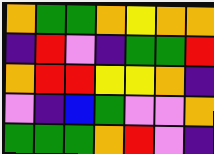[["orange", "green", "green", "orange", "yellow", "orange", "orange"], ["indigo", "red", "violet", "indigo", "green", "green", "red"], ["orange", "red", "red", "yellow", "yellow", "orange", "indigo"], ["violet", "indigo", "blue", "green", "violet", "violet", "orange"], ["green", "green", "green", "orange", "red", "violet", "indigo"]]